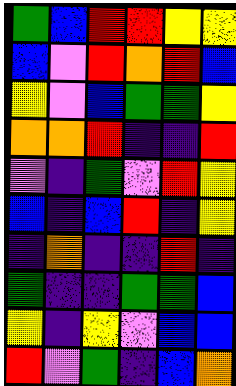[["green", "blue", "red", "red", "yellow", "yellow"], ["blue", "violet", "red", "orange", "red", "blue"], ["yellow", "violet", "blue", "green", "green", "yellow"], ["orange", "orange", "red", "indigo", "indigo", "red"], ["violet", "indigo", "green", "violet", "red", "yellow"], ["blue", "indigo", "blue", "red", "indigo", "yellow"], ["indigo", "orange", "indigo", "indigo", "red", "indigo"], ["green", "indigo", "indigo", "green", "green", "blue"], ["yellow", "indigo", "yellow", "violet", "blue", "blue"], ["red", "violet", "green", "indigo", "blue", "orange"]]